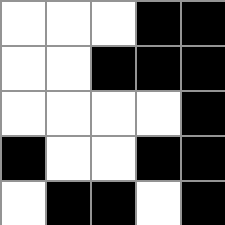[["white", "white", "white", "black", "black"], ["white", "white", "black", "black", "black"], ["white", "white", "white", "white", "black"], ["black", "white", "white", "black", "black"], ["white", "black", "black", "white", "black"]]